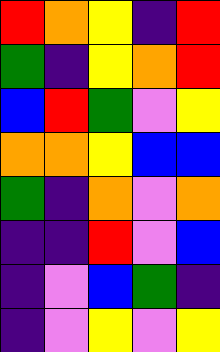[["red", "orange", "yellow", "indigo", "red"], ["green", "indigo", "yellow", "orange", "red"], ["blue", "red", "green", "violet", "yellow"], ["orange", "orange", "yellow", "blue", "blue"], ["green", "indigo", "orange", "violet", "orange"], ["indigo", "indigo", "red", "violet", "blue"], ["indigo", "violet", "blue", "green", "indigo"], ["indigo", "violet", "yellow", "violet", "yellow"]]